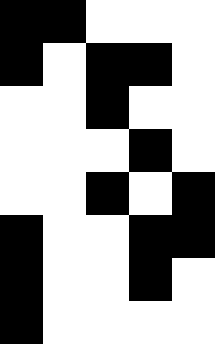[["black", "black", "white", "white", "white"], ["black", "white", "black", "black", "white"], ["white", "white", "black", "white", "white"], ["white", "white", "white", "black", "white"], ["white", "white", "black", "white", "black"], ["black", "white", "white", "black", "black"], ["black", "white", "white", "black", "white"], ["black", "white", "white", "white", "white"]]